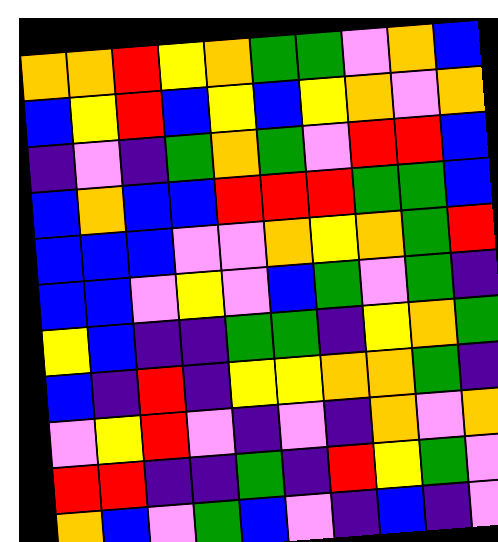[["orange", "orange", "red", "yellow", "orange", "green", "green", "violet", "orange", "blue"], ["blue", "yellow", "red", "blue", "yellow", "blue", "yellow", "orange", "violet", "orange"], ["indigo", "violet", "indigo", "green", "orange", "green", "violet", "red", "red", "blue"], ["blue", "orange", "blue", "blue", "red", "red", "red", "green", "green", "blue"], ["blue", "blue", "blue", "violet", "violet", "orange", "yellow", "orange", "green", "red"], ["blue", "blue", "violet", "yellow", "violet", "blue", "green", "violet", "green", "indigo"], ["yellow", "blue", "indigo", "indigo", "green", "green", "indigo", "yellow", "orange", "green"], ["blue", "indigo", "red", "indigo", "yellow", "yellow", "orange", "orange", "green", "indigo"], ["violet", "yellow", "red", "violet", "indigo", "violet", "indigo", "orange", "violet", "orange"], ["red", "red", "indigo", "indigo", "green", "indigo", "red", "yellow", "green", "violet"], ["orange", "blue", "violet", "green", "blue", "violet", "indigo", "blue", "indigo", "violet"]]